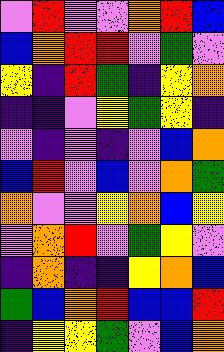[["violet", "red", "violet", "violet", "orange", "red", "blue"], ["blue", "orange", "red", "red", "violet", "green", "violet"], ["yellow", "indigo", "red", "green", "indigo", "yellow", "orange"], ["indigo", "indigo", "violet", "yellow", "green", "yellow", "indigo"], ["violet", "indigo", "violet", "indigo", "violet", "blue", "orange"], ["blue", "red", "violet", "blue", "violet", "orange", "green"], ["orange", "violet", "violet", "yellow", "orange", "blue", "yellow"], ["violet", "orange", "red", "violet", "green", "yellow", "violet"], ["indigo", "orange", "indigo", "indigo", "yellow", "orange", "blue"], ["green", "blue", "orange", "red", "blue", "blue", "red"], ["indigo", "yellow", "yellow", "green", "violet", "blue", "orange"]]